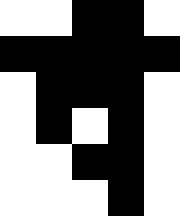[["white", "white", "black", "black", "white"], ["black", "black", "black", "black", "black"], ["white", "black", "black", "black", "white"], ["white", "black", "white", "black", "white"], ["white", "white", "black", "black", "white"], ["white", "white", "white", "black", "white"]]